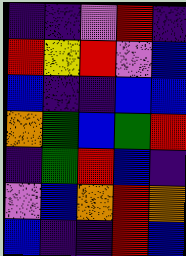[["indigo", "indigo", "violet", "red", "indigo"], ["red", "yellow", "red", "violet", "blue"], ["blue", "indigo", "indigo", "blue", "blue"], ["orange", "green", "blue", "green", "red"], ["indigo", "green", "red", "blue", "indigo"], ["violet", "blue", "orange", "red", "orange"], ["blue", "indigo", "indigo", "red", "blue"]]